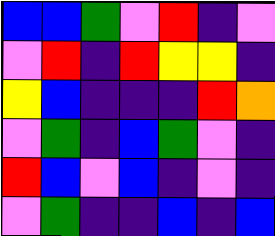[["blue", "blue", "green", "violet", "red", "indigo", "violet"], ["violet", "red", "indigo", "red", "yellow", "yellow", "indigo"], ["yellow", "blue", "indigo", "indigo", "indigo", "red", "orange"], ["violet", "green", "indigo", "blue", "green", "violet", "indigo"], ["red", "blue", "violet", "blue", "indigo", "violet", "indigo"], ["violet", "green", "indigo", "indigo", "blue", "indigo", "blue"]]